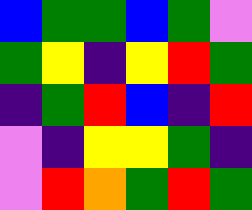[["blue", "green", "green", "blue", "green", "violet"], ["green", "yellow", "indigo", "yellow", "red", "green"], ["indigo", "green", "red", "blue", "indigo", "red"], ["violet", "indigo", "yellow", "yellow", "green", "indigo"], ["violet", "red", "orange", "green", "red", "green"]]